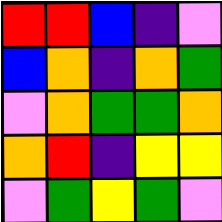[["red", "red", "blue", "indigo", "violet"], ["blue", "orange", "indigo", "orange", "green"], ["violet", "orange", "green", "green", "orange"], ["orange", "red", "indigo", "yellow", "yellow"], ["violet", "green", "yellow", "green", "violet"]]